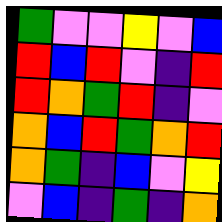[["green", "violet", "violet", "yellow", "violet", "blue"], ["red", "blue", "red", "violet", "indigo", "red"], ["red", "orange", "green", "red", "indigo", "violet"], ["orange", "blue", "red", "green", "orange", "red"], ["orange", "green", "indigo", "blue", "violet", "yellow"], ["violet", "blue", "indigo", "green", "indigo", "orange"]]